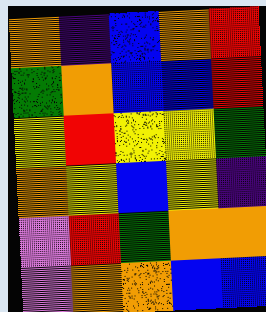[["orange", "indigo", "blue", "orange", "red"], ["green", "orange", "blue", "blue", "red"], ["yellow", "red", "yellow", "yellow", "green"], ["orange", "yellow", "blue", "yellow", "indigo"], ["violet", "red", "green", "orange", "orange"], ["violet", "orange", "orange", "blue", "blue"]]